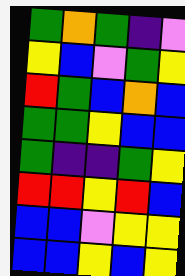[["green", "orange", "green", "indigo", "violet"], ["yellow", "blue", "violet", "green", "yellow"], ["red", "green", "blue", "orange", "blue"], ["green", "green", "yellow", "blue", "blue"], ["green", "indigo", "indigo", "green", "yellow"], ["red", "red", "yellow", "red", "blue"], ["blue", "blue", "violet", "yellow", "yellow"], ["blue", "blue", "yellow", "blue", "yellow"]]